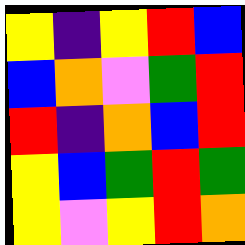[["yellow", "indigo", "yellow", "red", "blue"], ["blue", "orange", "violet", "green", "red"], ["red", "indigo", "orange", "blue", "red"], ["yellow", "blue", "green", "red", "green"], ["yellow", "violet", "yellow", "red", "orange"]]